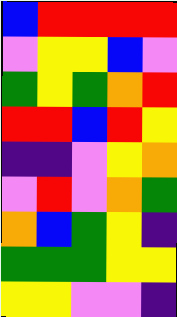[["blue", "red", "red", "red", "red"], ["violet", "yellow", "yellow", "blue", "violet"], ["green", "yellow", "green", "orange", "red"], ["red", "red", "blue", "red", "yellow"], ["indigo", "indigo", "violet", "yellow", "orange"], ["violet", "red", "violet", "orange", "green"], ["orange", "blue", "green", "yellow", "indigo"], ["green", "green", "green", "yellow", "yellow"], ["yellow", "yellow", "violet", "violet", "indigo"]]